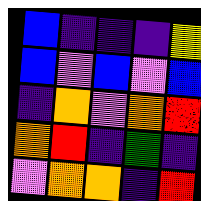[["blue", "indigo", "indigo", "indigo", "yellow"], ["blue", "violet", "blue", "violet", "blue"], ["indigo", "orange", "violet", "orange", "red"], ["orange", "red", "indigo", "green", "indigo"], ["violet", "orange", "orange", "indigo", "red"]]